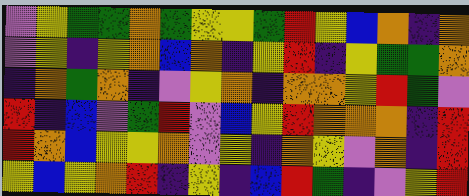[["violet", "yellow", "green", "green", "orange", "green", "yellow", "yellow", "green", "red", "yellow", "blue", "orange", "indigo", "orange"], ["violet", "yellow", "indigo", "yellow", "orange", "blue", "orange", "indigo", "yellow", "red", "indigo", "yellow", "green", "green", "orange"], ["indigo", "orange", "green", "orange", "indigo", "violet", "yellow", "orange", "indigo", "orange", "orange", "yellow", "red", "green", "violet"], ["red", "indigo", "blue", "violet", "green", "red", "violet", "blue", "yellow", "red", "orange", "orange", "orange", "indigo", "red"], ["red", "orange", "blue", "yellow", "yellow", "orange", "violet", "yellow", "indigo", "orange", "yellow", "violet", "orange", "indigo", "red"], ["yellow", "blue", "yellow", "orange", "red", "indigo", "yellow", "indigo", "blue", "red", "green", "indigo", "violet", "yellow", "red"]]